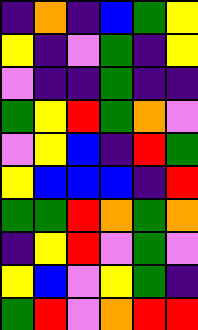[["indigo", "orange", "indigo", "blue", "green", "yellow"], ["yellow", "indigo", "violet", "green", "indigo", "yellow"], ["violet", "indigo", "indigo", "green", "indigo", "indigo"], ["green", "yellow", "red", "green", "orange", "violet"], ["violet", "yellow", "blue", "indigo", "red", "green"], ["yellow", "blue", "blue", "blue", "indigo", "red"], ["green", "green", "red", "orange", "green", "orange"], ["indigo", "yellow", "red", "violet", "green", "violet"], ["yellow", "blue", "violet", "yellow", "green", "indigo"], ["green", "red", "violet", "orange", "red", "red"]]